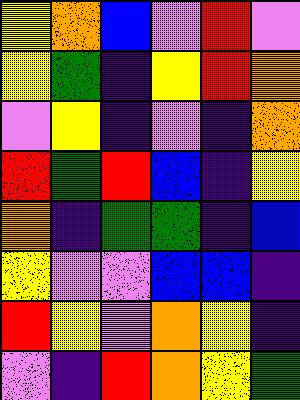[["yellow", "orange", "blue", "violet", "red", "violet"], ["yellow", "green", "indigo", "yellow", "red", "orange"], ["violet", "yellow", "indigo", "violet", "indigo", "orange"], ["red", "green", "red", "blue", "indigo", "yellow"], ["orange", "indigo", "green", "green", "indigo", "blue"], ["yellow", "violet", "violet", "blue", "blue", "indigo"], ["red", "yellow", "violet", "orange", "yellow", "indigo"], ["violet", "indigo", "red", "orange", "yellow", "green"]]